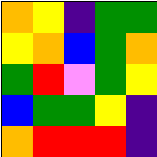[["orange", "yellow", "indigo", "green", "green"], ["yellow", "orange", "blue", "green", "orange"], ["green", "red", "violet", "green", "yellow"], ["blue", "green", "green", "yellow", "indigo"], ["orange", "red", "red", "red", "indigo"]]